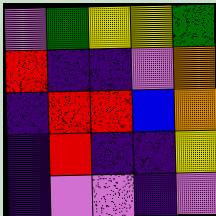[["violet", "green", "yellow", "yellow", "green"], ["red", "indigo", "indigo", "violet", "orange"], ["indigo", "red", "red", "blue", "orange"], ["indigo", "red", "indigo", "indigo", "yellow"], ["indigo", "violet", "violet", "indigo", "violet"]]